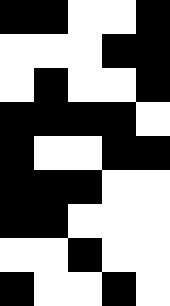[["black", "black", "white", "white", "black"], ["white", "white", "white", "black", "black"], ["white", "black", "white", "white", "black"], ["black", "black", "black", "black", "white"], ["black", "white", "white", "black", "black"], ["black", "black", "black", "white", "white"], ["black", "black", "white", "white", "white"], ["white", "white", "black", "white", "white"], ["black", "white", "white", "black", "white"]]